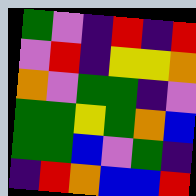[["green", "violet", "indigo", "red", "indigo", "red"], ["violet", "red", "indigo", "yellow", "yellow", "orange"], ["orange", "violet", "green", "green", "indigo", "violet"], ["green", "green", "yellow", "green", "orange", "blue"], ["green", "green", "blue", "violet", "green", "indigo"], ["indigo", "red", "orange", "blue", "blue", "red"]]